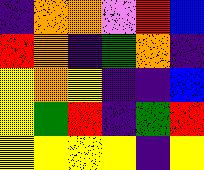[["indigo", "orange", "orange", "violet", "red", "blue"], ["red", "orange", "indigo", "green", "orange", "indigo"], ["yellow", "orange", "yellow", "indigo", "indigo", "blue"], ["yellow", "green", "red", "indigo", "green", "red"], ["yellow", "yellow", "yellow", "yellow", "indigo", "yellow"]]